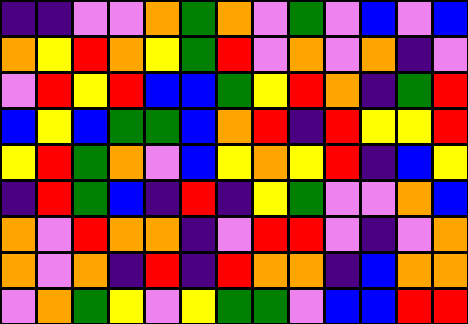[["indigo", "indigo", "violet", "violet", "orange", "green", "orange", "violet", "green", "violet", "blue", "violet", "blue"], ["orange", "yellow", "red", "orange", "yellow", "green", "red", "violet", "orange", "violet", "orange", "indigo", "violet"], ["violet", "red", "yellow", "red", "blue", "blue", "green", "yellow", "red", "orange", "indigo", "green", "red"], ["blue", "yellow", "blue", "green", "green", "blue", "orange", "red", "indigo", "red", "yellow", "yellow", "red"], ["yellow", "red", "green", "orange", "violet", "blue", "yellow", "orange", "yellow", "red", "indigo", "blue", "yellow"], ["indigo", "red", "green", "blue", "indigo", "red", "indigo", "yellow", "green", "violet", "violet", "orange", "blue"], ["orange", "violet", "red", "orange", "orange", "indigo", "violet", "red", "red", "violet", "indigo", "violet", "orange"], ["orange", "violet", "orange", "indigo", "red", "indigo", "red", "orange", "orange", "indigo", "blue", "orange", "orange"], ["violet", "orange", "green", "yellow", "violet", "yellow", "green", "green", "violet", "blue", "blue", "red", "red"]]